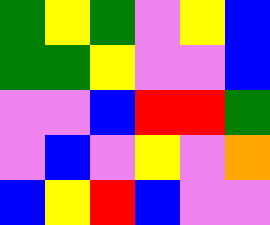[["green", "yellow", "green", "violet", "yellow", "blue"], ["green", "green", "yellow", "violet", "violet", "blue"], ["violet", "violet", "blue", "red", "red", "green"], ["violet", "blue", "violet", "yellow", "violet", "orange"], ["blue", "yellow", "red", "blue", "violet", "violet"]]